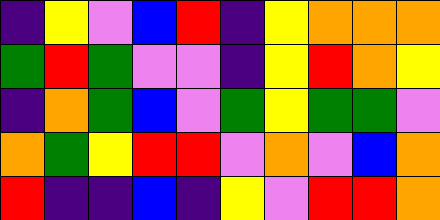[["indigo", "yellow", "violet", "blue", "red", "indigo", "yellow", "orange", "orange", "orange"], ["green", "red", "green", "violet", "violet", "indigo", "yellow", "red", "orange", "yellow"], ["indigo", "orange", "green", "blue", "violet", "green", "yellow", "green", "green", "violet"], ["orange", "green", "yellow", "red", "red", "violet", "orange", "violet", "blue", "orange"], ["red", "indigo", "indigo", "blue", "indigo", "yellow", "violet", "red", "red", "orange"]]